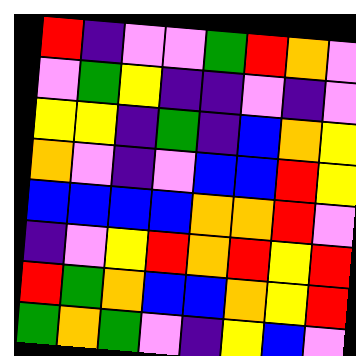[["red", "indigo", "violet", "violet", "green", "red", "orange", "violet"], ["violet", "green", "yellow", "indigo", "indigo", "violet", "indigo", "violet"], ["yellow", "yellow", "indigo", "green", "indigo", "blue", "orange", "yellow"], ["orange", "violet", "indigo", "violet", "blue", "blue", "red", "yellow"], ["blue", "blue", "blue", "blue", "orange", "orange", "red", "violet"], ["indigo", "violet", "yellow", "red", "orange", "red", "yellow", "red"], ["red", "green", "orange", "blue", "blue", "orange", "yellow", "red"], ["green", "orange", "green", "violet", "indigo", "yellow", "blue", "violet"]]